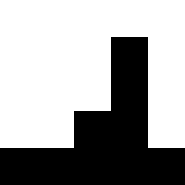[["white", "white", "white", "white", "white"], ["white", "white", "white", "black", "white"], ["white", "white", "white", "black", "white"], ["white", "white", "black", "black", "white"], ["black", "black", "black", "black", "black"]]